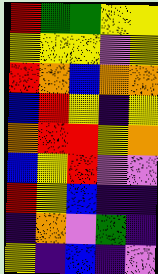[["red", "green", "green", "yellow", "yellow"], ["yellow", "yellow", "yellow", "violet", "yellow"], ["red", "orange", "blue", "orange", "orange"], ["blue", "red", "yellow", "indigo", "yellow"], ["orange", "red", "red", "yellow", "orange"], ["blue", "yellow", "red", "violet", "violet"], ["red", "yellow", "blue", "indigo", "indigo"], ["indigo", "orange", "violet", "green", "indigo"], ["yellow", "indigo", "blue", "indigo", "violet"]]